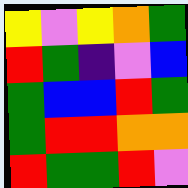[["yellow", "violet", "yellow", "orange", "green"], ["red", "green", "indigo", "violet", "blue"], ["green", "blue", "blue", "red", "green"], ["green", "red", "red", "orange", "orange"], ["red", "green", "green", "red", "violet"]]